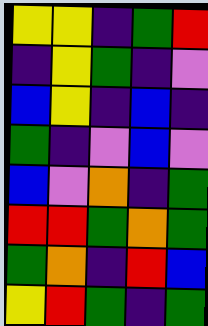[["yellow", "yellow", "indigo", "green", "red"], ["indigo", "yellow", "green", "indigo", "violet"], ["blue", "yellow", "indigo", "blue", "indigo"], ["green", "indigo", "violet", "blue", "violet"], ["blue", "violet", "orange", "indigo", "green"], ["red", "red", "green", "orange", "green"], ["green", "orange", "indigo", "red", "blue"], ["yellow", "red", "green", "indigo", "green"]]